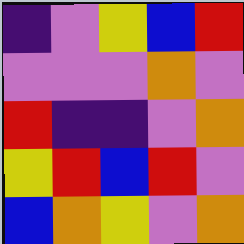[["indigo", "violet", "yellow", "blue", "red"], ["violet", "violet", "violet", "orange", "violet"], ["red", "indigo", "indigo", "violet", "orange"], ["yellow", "red", "blue", "red", "violet"], ["blue", "orange", "yellow", "violet", "orange"]]